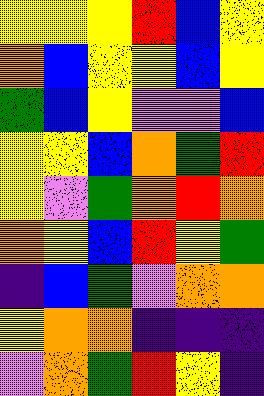[["yellow", "yellow", "yellow", "red", "blue", "yellow"], ["orange", "blue", "yellow", "yellow", "blue", "yellow"], ["green", "blue", "yellow", "violet", "violet", "blue"], ["yellow", "yellow", "blue", "orange", "green", "red"], ["yellow", "violet", "green", "orange", "red", "orange"], ["orange", "yellow", "blue", "red", "yellow", "green"], ["indigo", "blue", "green", "violet", "orange", "orange"], ["yellow", "orange", "orange", "indigo", "indigo", "indigo"], ["violet", "orange", "green", "red", "yellow", "indigo"]]